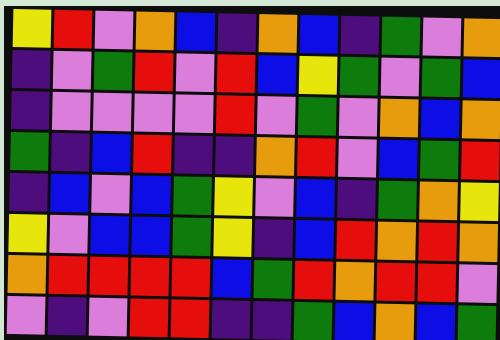[["yellow", "red", "violet", "orange", "blue", "indigo", "orange", "blue", "indigo", "green", "violet", "orange"], ["indigo", "violet", "green", "red", "violet", "red", "blue", "yellow", "green", "violet", "green", "blue"], ["indigo", "violet", "violet", "violet", "violet", "red", "violet", "green", "violet", "orange", "blue", "orange"], ["green", "indigo", "blue", "red", "indigo", "indigo", "orange", "red", "violet", "blue", "green", "red"], ["indigo", "blue", "violet", "blue", "green", "yellow", "violet", "blue", "indigo", "green", "orange", "yellow"], ["yellow", "violet", "blue", "blue", "green", "yellow", "indigo", "blue", "red", "orange", "red", "orange"], ["orange", "red", "red", "red", "red", "blue", "green", "red", "orange", "red", "red", "violet"], ["violet", "indigo", "violet", "red", "red", "indigo", "indigo", "green", "blue", "orange", "blue", "green"]]